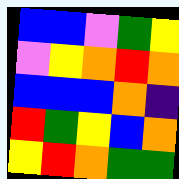[["blue", "blue", "violet", "green", "yellow"], ["violet", "yellow", "orange", "red", "orange"], ["blue", "blue", "blue", "orange", "indigo"], ["red", "green", "yellow", "blue", "orange"], ["yellow", "red", "orange", "green", "green"]]